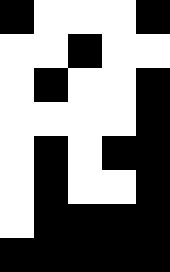[["black", "white", "white", "white", "black"], ["white", "white", "black", "white", "white"], ["white", "black", "white", "white", "black"], ["white", "white", "white", "white", "black"], ["white", "black", "white", "black", "black"], ["white", "black", "white", "white", "black"], ["white", "black", "black", "black", "black"], ["black", "black", "black", "black", "black"]]